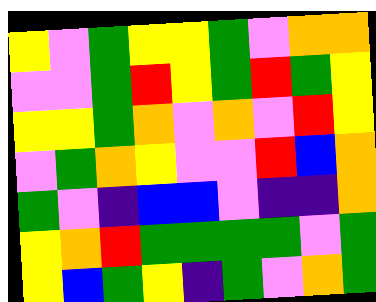[["yellow", "violet", "green", "yellow", "yellow", "green", "violet", "orange", "orange"], ["violet", "violet", "green", "red", "yellow", "green", "red", "green", "yellow"], ["yellow", "yellow", "green", "orange", "violet", "orange", "violet", "red", "yellow"], ["violet", "green", "orange", "yellow", "violet", "violet", "red", "blue", "orange"], ["green", "violet", "indigo", "blue", "blue", "violet", "indigo", "indigo", "orange"], ["yellow", "orange", "red", "green", "green", "green", "green", "violet", "green"], ["yellow", "blue", "green", "yellow", "indigo", "green", "violet", "orange", "green"]]